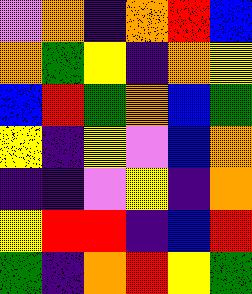[["violet", "orange", "indigo", "orange", "red", "blue"], ["orange", "green", "yellow", "indigo", "orange", "yellow"], ["blue", "red", "green", "orange", "blue", "green"], ["yellow", "indigo", "yellow", "violet", "blue", "orange"], ["indigo", "indigo", "violet", "yellow", "indigo", "orange"], ["yellow", "red", "red", "indigo", "blue", "red"], ["green", "indigo", "orange", "red", "yellow", "green"]]